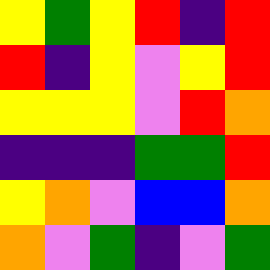[["yellow", "green", "yellow", "red", "indigo", "red"], ["red", "indigo", "yellow", "violet", "yellow", "red"], ["yellow", "yellow", "yellow", "violet", "red", "orange"], ["indigo", "indigo", "indigo", "green", "green", "red"], ["yellow", "orange", "violet", "blue", "blue", "orange"], ["orange", "violet", "green", "indigo", "violet", "green"]]